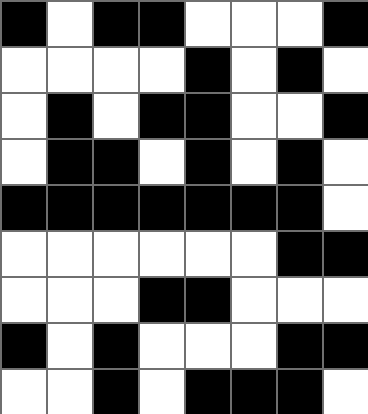[["black", "white", "black", "black", "white", "white", "white", "black"], ["white", "white", "white", "white", "black", "white", "black", "white"], ["white", "black", "white", "black", "black", "white", "white", "black"], ["white", "black", "black", "white", "black", "white", "black", "white"], ["black", "black", "black", "black", "black", "black", "black", "white"], ["white", "white", "white", "white", "white", "white", "black", "black"], ["white", "white", "white", "black", "black", "white", "white", "white"], ["black", "white", "black", "white", "white", "white", "black", "black"], ["white", "white", "black", "white", "black", "black", "black", "white"]]